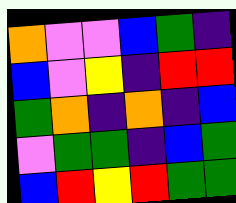[["orange", "violet", "violet", "blue", "green", "indigo"], ["blue", "violet", "yellow", "indigo", "red", "red"], ["green", "orange", "indigo", "orange", "indigo", "blue"], ["violet", "green", "green", "indigo", "blue", "green"], ["blue", "red", "yellow", "red", "green", "green"]]